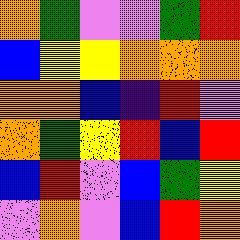[["orange", "green", "violet", "violet", "green", "red"], ["blue", "yellow", "yellow", "orange", "orange", "orange"], ["orange", "orange", "blue", "indigo", "red", "violet"], ["orange", "green", "yellow", "red", "blue", "red"], ["blue", "red", "violet", "blue", "green", "yellow"], ["violet", "orange", "violet", "blue", "red", "orange"]]